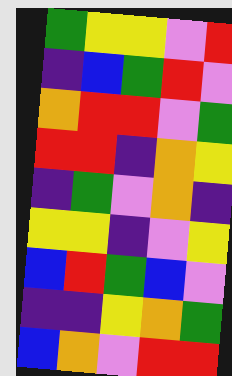[["green", "yellow", "yellow", "violet", "red"], ["indigo", "blue", "green", "red", "violet"], ["orange", "red", "red", "violet", "green"], ["red", "red", "indigo", "orange", "yellow"], ["indigo", "green", "violet", "orange", "indigo"], ["yellow", "yellow", "indigo", "violet", "yellow"], ["blue", "red", "green", "blue", "violet"], ["indigo", "indigo", "yellow", "orange", "green"], ["blue", "orange", "violet", "red", "red"]]